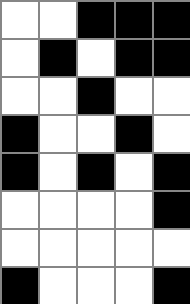[["white", "white", "black", "black", "black"], ["white", "black", "white", "black", "black"], ["white", "white", "black", "white", "white"], ["black", "white", "white", "black", "white"], ["black", "white", "black", "white", "black"], ["white", "white", "white", "white", "black"], ["white", "white", "white", "white", "white"], ["black", "white", "white", "white", "black"]]